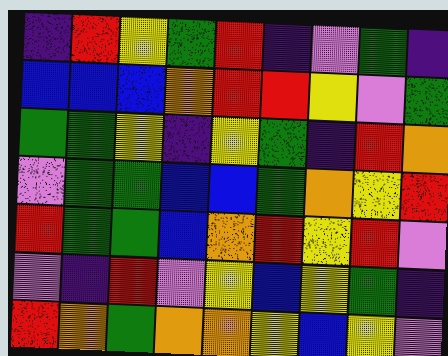[["indigo", "red", "yellow", "green", "red", "indigo", "violet", "green", "indigo"], ["blue", "blue", "blue", "orange", "red", "red", "yellow", "violet", "green"], ["green", "green", "yellow", "indigo", "yellow", "green", "indigo", "red", "orange"], ["violet", "green", "green", "blue", "blue", "green", "orange", "yellow", "red"], ["red", "green", "green", "blue", "orange", "red", "yellow", "red", "violet"], ["violet", "indigo", "red", "violet", "yellow", "blue", "yellow", "green", "indigo"], ["red", "orange", "green", "orange", "orange", "yellow", "blue", "yellow", "violet"]]